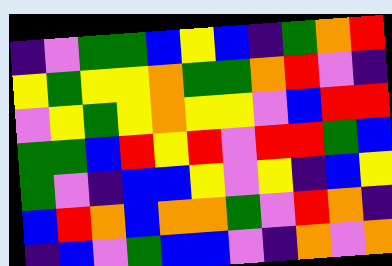[["indigo", "violet", "green", "green", "blue", "yellow", "blue", "indigo", "green", "orange", "red"], ["yellow", "green", "yellow", "yellow", "orange", "green", "green", "orange", "red", "violet", "indigo"], ["violet", "yellow", "green", "yellow", "orange", "yellow", "yellow", "violet", "blue", "red", "red"], ["green", "green", "blue", "red", "yellow", "red", "violet", "red", "red", "green", "blue"], ["green", "violet", "indigo", "blue", "blue", "yellow", "violet", "yellow", "indigo", "blue", "yellow"], ["blue", "red", "orange", "blue", "orange", "orange", "green", "violet", "red", "orange", "indigo"], ["indigo", "blue", "violet", "green", "blue", "blue", "violet", "indigo", "orange", "violet", "orange"]]